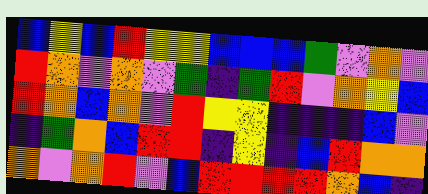[["blue", "yellow", "blue", "red", "yellow", "yellow", "blue", "blue", "blue", "green", "violet", "orange", "violet"], ["red", "orange", "violet", "orange", "violet", "green", "indigo", "green", "red", "violet", "orange", "yellow", "blue"], ["red", "orange", "blue", "orange", "violet", "red", "yellow", "yellow", "indigo", "indigo", "indigo", "blue", "violet"], ["indigo", "green", "orange", "blue", "red", "red", "indigo", "yellow", "indigo", "blue", "red", "orange", "orange"], ["orange", "violet", "orange", "red", "violet", "blue", "red", "red", "red", "red", "orange", "blue", "indigo"]]